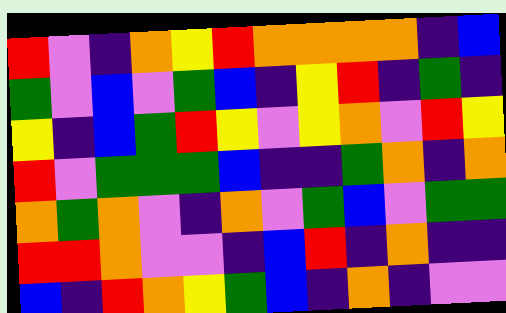[["red", "violet", "indigo", "orange", "yellow", "red", "orange", "orange", "orange", "orange", "indigo", "blue"], ["green", "violet", "blue", "violet", "green", "blue", "indigo", "yellow", "red", "indigo", "green", "indigo"], ["yellow", "indigo", "blue", "green", "red", "yellow", "violet", "yellow", "orange", "violet", "red", "yellow"], ["red", "violet", "green", "green", "green", "blue", "indigo", "indigo", "green", "orange", "indigo", "orange"], ["orange", "green", "orange", "violet", "indigo", "orange", "violet", "green", "blue", "violet", "green", "green"], ["red", "red", "orange", "violet", "violet", "indigo", "blue", "red", "indigo", "orange", "indigo", "indigo"], ["blue", "indigo", "red", "orange", "yellow", "green", "blue", "indigo", "orange", "indigo", "violet", "violet"]]